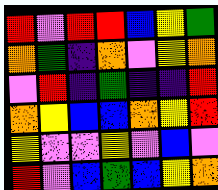[["red", "violet", "red", "red", "blue", "yellow", "green"], ["orange", "green", "indigo", "orange", "violet", "yellow", "orange"], ["violet", "red", "indigo", "green", "indigo", "indigo", "red"], ["orange", "yellow", "blue", "blue", "orange", "yellow", "red"], ["yellow", "violet", "violet", "yellow", "violet", "blue", "violet"], ["red", "violet", "blue", "green", "blue", "yellow", "orange"]]